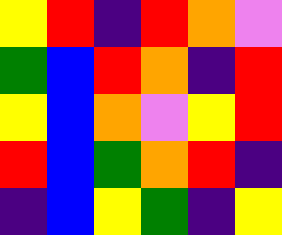[["yellow", "red", "indigo", "red", "orange", "violet"], ["green", "blue", "red", "orange", "indigo", "red"], ["yellow", "blue", "orange", "violet", "yellow", "red"], ["red", "blue", "green", "orange", "red", "indigo"], ["indigo", "blue", "yellow", "green", "indigo", "yellow"]]